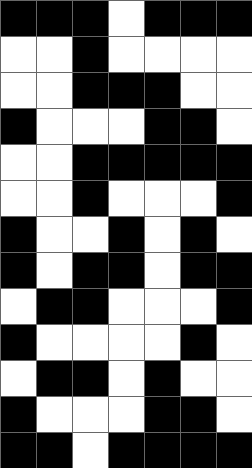[["black", "black", "black", "white", "black", "black", "black"], ["white", "white", "black", "white", "white", "white", "white"], ["white", "white", "black", "black", "black", "white", "white"], ["black", "white", "white", "white", "black", "black", "white"], ["white", "white", "black", "black", "black", "black", "black"], ["white", "white", "black", "white", "white", "white", "black"], ["black", "white", "white", "black", "white", "black", "white"], ["black", "white", "black", "black", "white", "black", "black"], ["white", "black", "black", "white", "white", "white", "black"], ["black", "white", "white", "white", "white", "black", "white"], ["white", "black", "black", "white", "black", "white", "white"], ["black", "white", "white", "white", "black", "black", "white"], ["black", "black", "white", "black", "black", "black", "black"]]